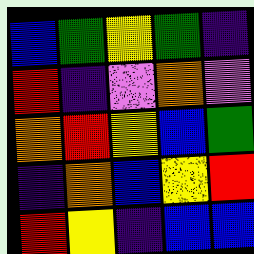[["blue", "green", "yellow", "green", "indigo"], ["red", "indigo", "violet", "orange", "violet"], ["orange", "red", "yellow", "blue", "green"], ["indigo", "orange", "blue", "yellow", "red"], ["red", "yellow", "indigo", "blue", "blue"]]